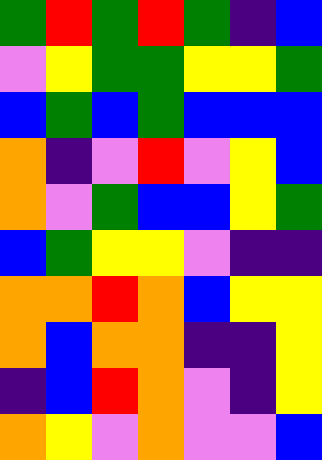[["green", "red", "green", "red", "green", "indigo", "blue"], ["violet", "yellow", "green", "green", "yellow", "yellow", "green"], ["blue", "green", "blue", "green", "blue", "blue", "blue"], ["orange", "indigo", "violet", "red", "violet", "yellow", "blue"], ["orange", "violet", "green", "blue", "blue", "yellow", "green"], ["blue", "green", "yellow", "yellow", "violet", "indigo", "indigo"], ["orange", "orange", "red", "orange", "blue", "yellow", "yellow"], ["orange", "blue", "orange", "orange", "indigo", "indigo", "yellow"], ["indigo", "blue", "red", "orange", "violet", "indigo", "yellow"], ["orange", "yellow", "violet", "orange", "violet", "violet", "blue"]]